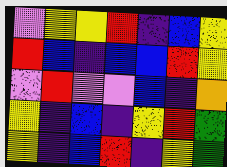[["violet", "yellow", "yellow", "red", "indigo", "blue", "yellow"], ["red", "blue", "indigo", "blue", "blue", "red", "yellow"], ["violet", "red", "violet", "violet", "blue", "indigo", "orange"], ["yellow", "indigo", "blue", "indigo", "yellow", "red", "green"], ["yellow", "indigo", "blue", "red", "indigo", "yellow", "green"]]